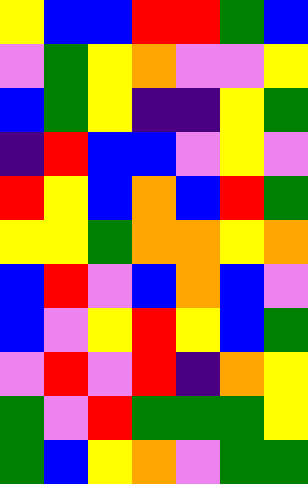[["yellow", "blue", "blue", "red", "red", "green", "blue"], ["violet", "green", "yellow", "orange", "violet", "violet", "yellow"], ["blue", "green", "yellow", "indigo", "indigo", "yellow", "green"], ["indigo", "red", "blue", "blue", "violet", "yellow", "violet"], ["red", "yellow", "blue", "orange", "blue", "red", "green"], ["yellow", "yellow", "green", "orange", "orange", "yellow", "orange"], ["blue", "red", "violet", "blue", "orange", "blue", "violet"], ["blue", "violet", "yellow", "red", "yellow", "blue", "green"], ["violet", "red", "violet", "red", "indigo", "orange", "yellow"], ["green", "violet", "red", "green", "green", "green", "yellow"], ["green", "blue", "yellow", "orange", "violet", "green", "green"]]